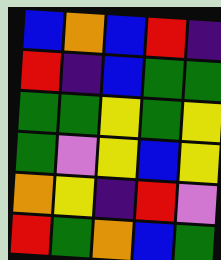[["blue", "orange", "blue", "red", "indigo"], ["red", "indigo", "blue", "green", "green"], ["green", "green", "yellow", "green", "yellow"], ["green", "violet", "yellow", "blue", "yellow"], ["orange", "yellow", "indigo", "red", "violet"], ["red", "green", "orange", "blue", "green"]]